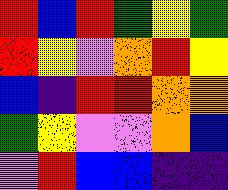[["red", "blue", "red", "green", "yellow", "green"], ["red", "yellow", "violet", "orange", "red", "yellow"], ["blue", "indigo", "red", "red", "orange", "orange"], ["green", "yellow", "violet", "violet", "orange", "blue"], ["violet", "red", "blue", "blue", "indigo", "indigo"]]